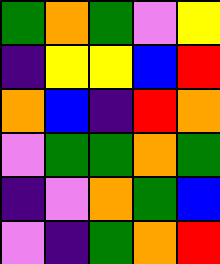[["green", "orange", "green", "violet", "yellow"], ["indigo", "yellow", "yellow", "blue", "red"], ["orange", "blue", "indigo", "red", "orange"], ["violet", "green", "green", "orange", "green"], ["indigo", "violet", "orange", "green", "blue"], ["violet", "indigo", "green", "orange", "red"]]